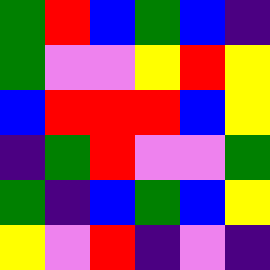[["green", "red", "blue", "green", "blue", "indigo"], ["green", "violet", "violet", "yellow", "red", "yellow"], ["blue", "red", "red", "red", "blue", "yellow"], ["indigo", "green", "red", "violet", "violet", "green"], ["green", "indigo", "blue", "green", "blue", "yellow"], ["yellow", "violet", "red", "indigo", "violet", "indigo"]]